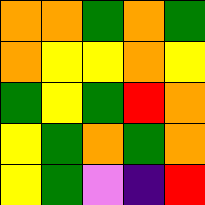[["orange", "orange", "green", "orange", "green"], ["orange", "yellow", "yellow", "orange", "yellow"], ["green", "yellow", "green", "red", "orange"], ["yellow", "green", "orange", "green", "orange"], ["yellow", "green", "violet", "indigo", "red"]]